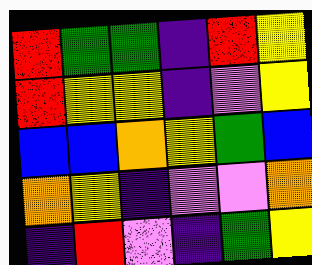[["red", "green", "green", "indigo", "red", "yellow"], ["red", "yellow", "yellow", "indigo", "violet", "yellow"], ["blue", "blue", "orange", "yellow", "green", "blue"], ["orange", "yellow", "indigo", "violet", "violet", "orange"], ["indigo", "red", "violet", "indigo", "green", "yellow"]]